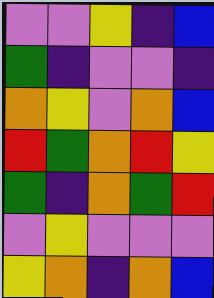[["violet", "violet", "yellow", "indigo", "blue"], ["green", "indigo", "violet", "violet", "indigo"], ["orange", "yellow", "violet", "orange", "blue"], ["red", "green", "orange", "red", "yellow"], ["green", "indigo", "orange", "green", "red"], ["violet", "yellow", "violet", "violet", "violet"], ["yellow", "orange", "indigo", "orange", "blue"]]